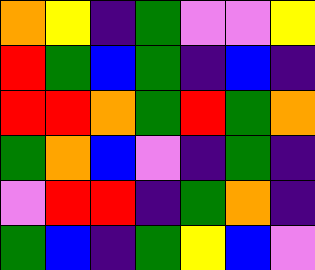[["orange", "yellow", "indigo", "green", "violet", "violet", "yellow"], ["red", "green", "blue", "green", "indigo", "blue", "indigo"], ["red", "red", "orange", "green", "red", "green", "orange"], ["green", "orange", "blue", "violet", "indigo", "green", "indigo"], ["violet", "red", "red", "indigo", "green", "orange", "indigo"], ["green", "blue", "indigo", "green", "yellow", "blue", "violet"]]